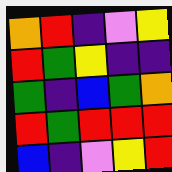[["orange", "red", "indigo", "violet", "yellow"], ["red", "green", "yellow", "indigo", "indigo"], ["green", "indigo", "blue", "green", "orange"], ["red", "green", "red", "red", "red"], ["blue", "indigo", "violet", "yellow", "red"]]